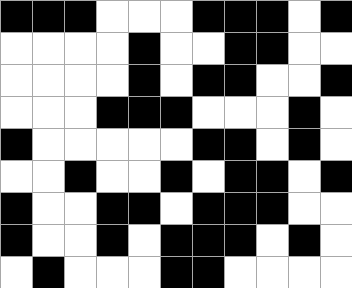[["black", "black", "black", "white", "white", "white", "black", "black", "black", "white", "black"], ["white", "white", "white", "white", "black", "white", "white", "black", "black", "white", "white"], ["white", "white", "white", "white", "black", "white", "black", "black", "white", "white", "black"], ["white", "white", "white", "black", "black", "black", "white", "white", "white", "black", "white"], ["black", "white", "white", "white", "white", "white", "black", "black", "white", "black", "white"], ["white", "white", "black", "white", "white", "black", "white", "black", "black", "white", "black"], ["black", "white", "white", "black", "black", "white", "black", "black", "black", "white", "white"], ["black", "white", "white", "black", "white", "black", "black", "black", "white", "black", "white"], ["white", "black", "white", "white", "white", "black", "black", "white", "white", "white", "white"]]